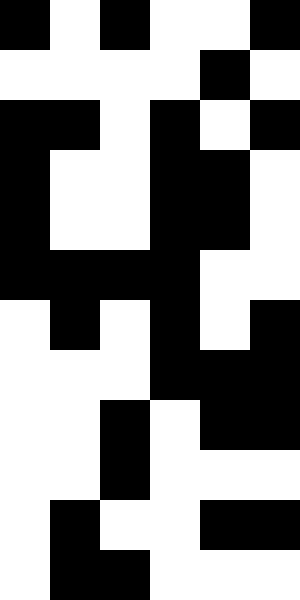[["black", "white", "black", "white", "white", "black"], ["white", "white", "white", "white", "black", "white"], ["black", "black", "white", "black", "white", "black"], ["black", "white", "white", "black", "black", "white"], ["black", "white", "white", "black", "black", "white"], ["black", "black", "black", "black", "white", "white"], ["white", "black", "white", "black", "white", "black"], ["white", "white", "white", "black", "black", "black"], ["white", "white", "black", "white", "black", "black"], ["white", "white", "black", "white", "white", "white"], ["white", "black", "white", "white", "black", "black"], ["white", "black", "black", "white", "white", "white"]]